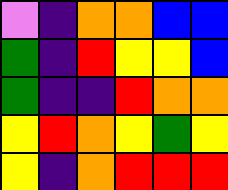[["violet", "indigo", "orange", "orange", "blue", "blue"], ["green", "indigo", "red", "yellow", "yellow", "blue"], ["green", "indigo", "indigo", "red", "orange", "orange"], ["yellow", "red", "orange", "yellow", "green", "yellow"], ["yellow", "indigo", "orange", "red", "red", "red"]]